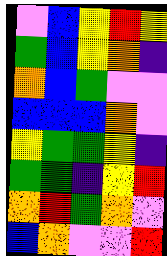[["violet", "blue", "yellow", "red", "yellow"], ["green", "blue", "yellow", "orange", "indigo"], ["orange", "blue", "green", "violet", "violet"], ["blue", "blue", "blue", "orange", "violet"], ["yellow", "green", "green", "yellow", "indigo"], ["green", "green", "indigo", "yellow", "red"], ["orange", "red", "green", "orange", "violet"], ["blue", "orange", "violet", "violet", "red"]]